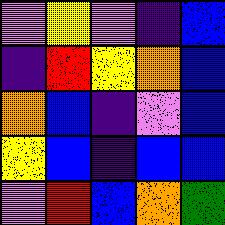[["violet", "yellow", "violet", "indigo", "blue"], ["indigo", "red", "yellow", "orange", "blue"], ["orange", "blue", "indigo", "violet", "blue"], ["yellow", "blue", "indigo", "blue", "blue"], ["violet", "red", "blue", "orange", "green"]]